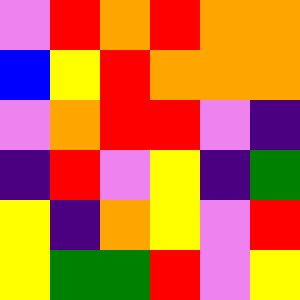[["violet", "red", "orange", "red", "orange", "orange"], ["blue", "yellow", "red", "orange", "orange", "orange"], ["violet", "orange", "red", "red", "violet", "indigo"], ["indigo", "red", "violet", "yellow", "indigo", "green"], ["yellow", "indigo", "orange", "yellow", "violet", "red"], ["yellow", "green", "green", "red", "violet", "yellow"]]